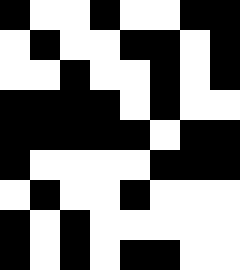[["black", "white", "white", "black", "white", "white", "black", "black"], ["white", "black", "white", "white", "black", "black", "white", "black"], ["white", "white", "black", "white", "white", "black", "white", "black"], ["black", "black", "black", "black", "white", "black", "white", "white"], ["black", "black", "black", "black", "black", "white", "black", "black"], ["black", "white", "white", "white", "white", "black", "black", "black"], ["white", "black", "white", "white", "black", "white", "white", "white"], ["black", "white", "black", "white", "white", "white", "white", "white"], ["black", "white", "black", "white", "black", "black", "white", "white"]]